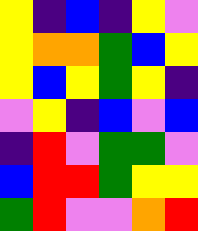[["yellow", "indigo", "blue", "indigo", "yellow", "violet"], ["yellow", "orange", "orange", "green", "blue", "yellow"], ["yellow", "blue", "yellow", "green", "yellow", "indigo"], ["violet", "yellow", "indigo", "blue", "violet", "blue"], ["indigo", "red", "violet", "green", "green", "violet"], ["blue", "red", "red", "green", "yellow", "yellow"], ["green", "red", "violet", "violet", "orange", "red"]]